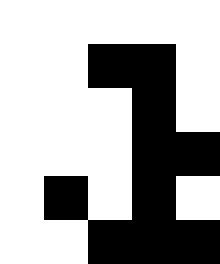[["white", "white", "white", "white", "white"], ["white", "white", "black", "black", "white"], ["white", "white", "white", "black", "white"], ["white", "white", "white", "black", "black"], ["white", "black", "white", "black", "white"], ["white", "white", "black", "black", "black"]]